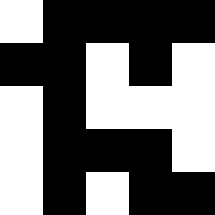[["white", "black", "black", "black", "black"], ["black", "black", "white", "black", "white"], ["white", "black", "white", "white", "white"], ["white", "black", "black", "black", "white"], ["white", "black", "white", "black", "black"]]